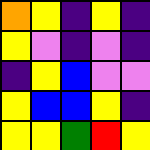[["orange", "yellow", "indigo", "yellow", "indigo"], ["yellow", "violet", "indigo", "violet", "indigo"], ["indigo", "yellow", "blue", "violet", "violet"], ["yellow", "blue", "blue", "yellow", "indigo"], ["yellow", "yellow", "green", "red", "yellow"]]